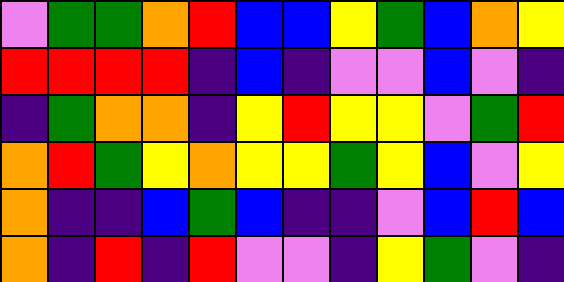[["violet", "green", "green", "orange", "red", "blue", "blue", "yellow", "green", "blue", "orange", "yellow"], ["red", "red", "red", "red", "indigo", "blue", "indigo", "violet", "violet", "blue", "violet", "indigo"], ["indigo", "green", "orange", "orange", "indigo", "yellow", "red", "yellow", "yellow", "violet", "green", "red"], ["orange", "red", "green", "yellow", "orange", "yellow", "yellow", "green", "yellow", "blue", "violet", "yellow"], ["orange", "indigo", "indigo", "blue", "green", "blue", "indigo", "indigo", "violet", "blue", "red", "blue"], ["orange", "indigo", "red", "indigo", "red", "violet", "violet", "indigo", "yellow", "green", "violet", "indigo"]]